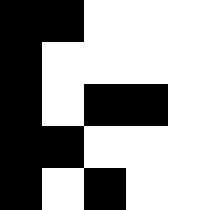[["black", "black", "white", "white", "white"], ["black", "white", "white", "white", "white"], ["black", "white", "black", "black", "white"], ["black", "black", "white", "white", "white"], ["black", "white", "black", "white", "white"]]